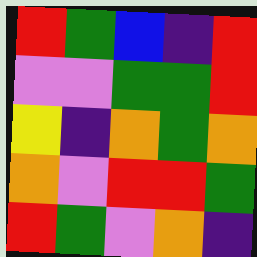[["red", "green", "blue", "indigo", "red"], ["violet", "violet", "green", "green", "red"], ["yellow", "indigo", "orange", "green", "orange"], ["orange", "violet", "red", "red", "green"], ["red", "green", "violet", "orange", "indigo"]]